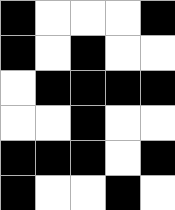[["black", "white", "white", "white", "black"], ["black", "white", "black", "white", "white"], ["white", "black", "black", "black", "black"], ["white", "white", "black", "white", "white"], ["black", "black", "black", "white", "black"], ["black", "white", "white", "black", "white"]]